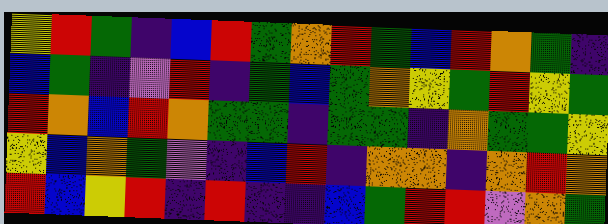[["yellow", "red", "green", "indigo", "blue", "red", "green", "orange", "red", "green", "blue", "red", "orange", "green", "indigo"], ["blue", "green", "indigo", "violet", "red", "indigo", "green", "blue", "green", "orange", "yellow", "green", "red", "yellow", "green"], ["red", "orange", "blue", "red", "orange", "green", "green", "indigo", "green", "green", "indigo", "orange", "green", "green", "yellow"], ["yellow", "blue", "orange", "green", "violet", "indigo", "blue", "red", "indigo", "orange", "orange", "indigo", "orange", "red", "orange"], ["red", "blue", "yellow", "red", "indigo", "red", "indigo", "indigo", "blue", "green", "red", "red", "violet", "orange", "green"]]